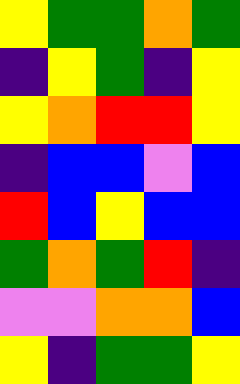[["yellow", "green", "green", "orange", "green"], ["indigo", "yellow", "green", "indigo", "yellow"], ["yellow", "orange", "red", "red", "yellow"], ["indigo", "blue", "blue", "violet", "blue"], ["red", "blue", "yellow", "blue", "blue"], ["green", "orange", "green", "red", "indigo"], ["violet", "violet", "orange", "orange", "blue"], ["yellow", "indigo", "green", "green", "yellow"]]